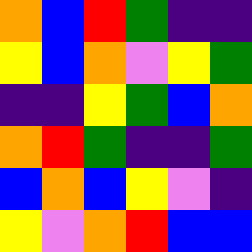[["orange", "blue", "red", "green", "indigo", "indigo"], ["yellow", "blue", "orange", "violet", "yellow", "green"], ["indigo", "indigo", "yellow", "green", "blue", "orange"], ["orange", "red", "green", "indigo", "indigo", "green"], ["blue", "orange", "blue", "yellow", "violet", "indigo"], ["yellow", "violet", "orange", "red", "blue", "blue"]]